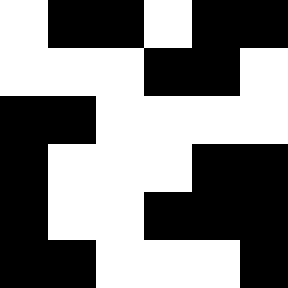[["white", "black", "black", "white", "black", "black"], ["white", "white", "white", "black", "black", "white"], ["black", "black", "white", "white", "white", "white"], ["black", "white", "white", "white", "black", "black"], ["black", "white", "white", "black", "black", "black"], ["black", "black", "white", "white", "white", "black"]]